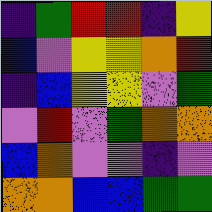[["indigo", "green", "red", "red", "indigo", "yellow"], ["blue", "violet", "yellow", "yellow", "orange", "red"], ["indigo", "blue", "yellow", "yellow", "violet", "green"], ["violet", "red", "violet", "green", "orange", "orange"], ["blue", "orange", "violet", "violet", "indigo", "violet"], ["orange", "orange", "blue", "blue", "green", "green"]]